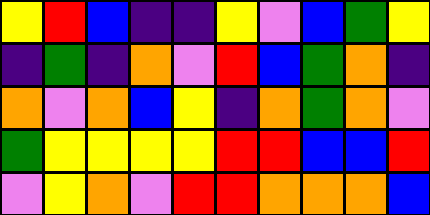[["yellow", "red", "blue", "indigo", "indigo", "yellow", "violet", "blue", "green", "yellow"], ["indigo", "green", "indigo", "orange", "violet", "red", "blue", "green", "orange", "indigo"], ["orange", "violet", "orange", "blue", "yellow", "indigo", "orange", "green", "orange", "violet"], ["green", "yellow", "yellow", "yellow", "yellow", "red", "red", "blue", "blue", "red"], ["violet", "yellow", "orange", "violet", "red", "red", "orange", "orange", "orange", "blue"]]